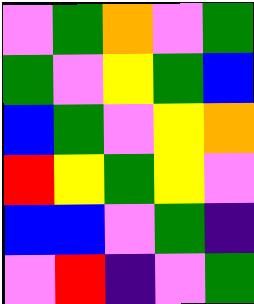[["violet", "green", "orange", "violet", "green"], ["green", "violet", "yellow", "green", "blue"], ["blue", "green", "violet", "yellow", "orange"], ["red", "yellow", "green", "yellow", "violet"], ["blue", "blue", "violet", "green", "indigo"], ["violet", "red", "indigo", "violet", "green"]]